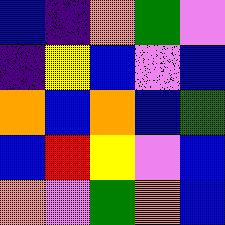[["blue", "indigo", "orange", "green", "violet"], ["indigo", "yellow", "blue", "violet", "blue"], ["orange", "blue", "orange", "blue", "green"], ["blue", "red", "yellow", "violet", "blue"], ["orange", "violet", "green", "orange", "blue"]]